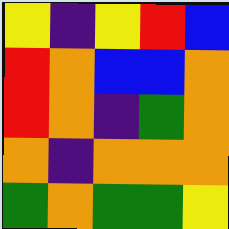[["yellow", "indigo", "yellow", "red", "blue"], ["red", "orange", "blue", "blue", "orange"], ["red", "orange", "indigo", "green", "orange"], ["orange", "indigo", "orange", "orange", "orange"], ["green", "orange", "green", "green", "yellow"]]